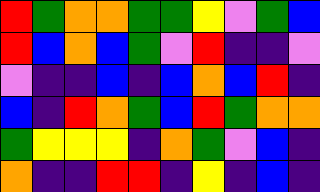[["red", "green", "orange", "orange", "green", "green", "yellow", "violet", "green", "blue"], ["red", "blue", "orange", "blue", "green", "violet", "red", "indigo", "indigo", "violet"], ["violet", "indigo", "indigo", "blue", "indigo", "blue", "orange", "blue", "red", "indigo"], ["blue", "indigo", "red", "orange", "green", "blue", "red", "green", "orange", "orange"], ["green", "yellow", "yellow", "yellow", "indigo", "orange", "green", "violet", "blue", "indigo"], ["orange", "indigo", "indigo", "red", "red", "indigo", "yellow", "indigo", "blue", "indigo"]]